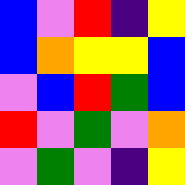[["blue", "violet", "red", "indigo", "yellow"], ["blue", "orange", "yellow", "yellow", "blue"], ["violet", "blue", "red", "green", "blue"], ["red", "violet", "green", "violet", "orange"], ["violet", "green", "violet", "indigo", "yellow"]]